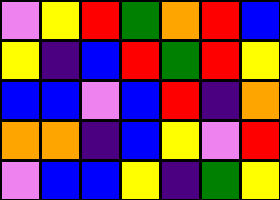[["violet", "yellow", "red", "green", "orange", "red", "blue"], ["yellow", "indigo", "blue", "red", "green", "red", "yellow"], ["blue", "blue", "violet", "blue", "red", "indigo", "orange"], ["orange", "orange", "indigo", "blue", "yellow", "violet", "red"], ["violet", "blue", "blue", "yellow", "indigo", "green", "yellow"]]